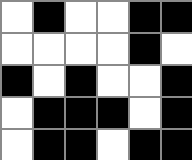[["white", "black", "white", "white", "black", "black"], ["white", "white", "white", "white", "black", "white"], ["black", "white", "black", "white", "white", "black"], ["white", "black", "black", "black", "white", "black"], ["white", "black", "black", "white", "black", "black"]]